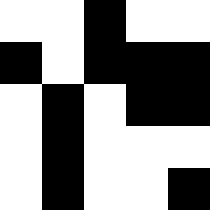[["white", "white", "black", "white", "white"], ["black", "white", "black", "black", "black"], ["white", "black", "white", "black", "black"], ["white", "black", "white", "white", "white"], ["white", "black", "white", "white", "black"]]